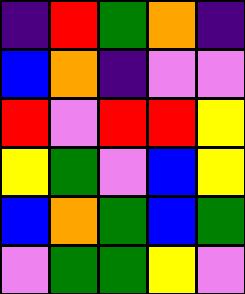[["indigo", "red", "green", "orange", "indigo"], ["blue", "orange", "indigo", "violet", "violet"], ["red", "violet", "red", "red", "yellow"], ["yellow", "green", "violet", "blue", "yellow"], ["blue", "orange", "green", "blue", "green"], ["violet", "green", "green", "yellow", "violet"]]